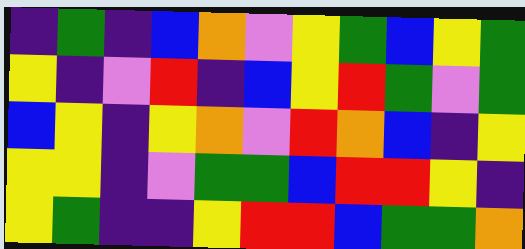[["indigo", "green", "indigo", "blue", "orange", "violet", "yellow", "green", "blue", "yellow", "green"], ["yellow", "indigo", "violet", "red", "indigo", "blue", "yellow", "red", "green", "violet", "green"], ["blue", "yellow", "indigo", "yellow", "orange", "violet", "red", "orange", "blue", "indigo", "yellow"], ["yellow", "yellow", "indigo", "violet", "green", "green", "blue", "red", "red", "yellow", "indigo"], ["yellow", "green", "indigo", "indigo", "yellow", "red", "red", "blue", "green", "green", "orange"]]